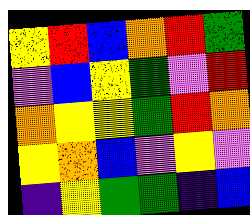[["yellow", "red", "blue", "orange", "red", "green"], ["violet", "blue", "yellow", "green", "violet", "red"], ["orange", "yellow", "yellow", "green", "red", "orange"], ["yellow", "orange", "blue", "violet", "yellow", "violet"], ["indigo", "yellow", "green", "green", "indigo", "blue"]]